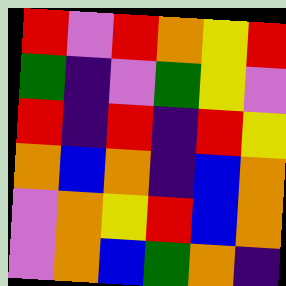[["red", "violet", "red", "orange", "yellow", "red"], ["green", "indigo", "violet", "green", "yellow", "violet"], ["red", "indigo", "red", "indigo", "red", "yellow"], ["orange", "blue", "orange", "indigo", "blue", "orange"], ["violet", "orange", "yellow", "red", "blue", "orange"], ["violet", "orange", "blue", "green", "orange", "indigo"]]